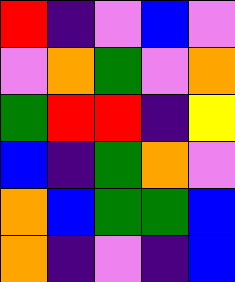[["red", "indigo", "violet", "blue", "violet"], ["violet", "orange", "green", "violet", "orange"], ["green", "red", "red", "indigo", "yellow"], ["blue", "indigo", "green", "orange", "violet"], ["orange", "blue", "green", "green", "blue"], ["orange", "indigo", "violet", "indigo", "blue"]]